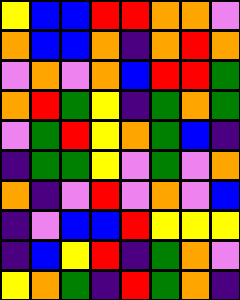[["yellow", "blue", "blue", "red", "red", "orange", "orange", "violet"], ["orange", "blue", "blue", "orange", "indigo", "orange", "red", "orange"], ["violet", "orange", "violet", "orange", "blue", "red", "red", "green"], ["orange", "red", "green", "yellow", "indigo", "green", "orange", "green"], ["violet", "green", "red", "yellow", "orange", "green", "blue", "indigo"], ["indigo", "green", "green", "yellow", "violet", "green", "violet", "orange"], ["orange", "indigo", "violet", "red", "violet", "orange", "violet", "blue"], ["indigo", "violet", "blue", "blue", "red", "yellow", "yellow", "yellow"], ["indigo", "blue", "yellow", "red", "indigo", "green", "orange", "violet"], ["yellow", "orange", "green", "indigo", "red", "green", "orange", "indigo"]]